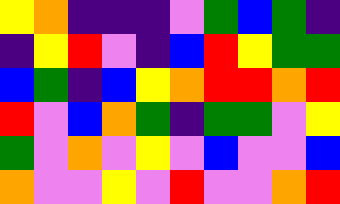[["yellow", "orange", "indigo", "indigo", "indigo", "violet", "green", "blue", "green", "indigo"], ["indigo", "yellow", "red", "violet", "indigo", "blue", "red", "yellow", "green", "green"], ["blue", "green", "indigo", "blue", "yellow", "orange", "red", "red", "orange", "red"], ["red", "violet", "blue", "orange", "green", "indigo", "green", "green", "violet", "yellow"], ["green", "violet", "orange", "violet", "yellow", "violet", "blue", "violet", "violet", "blue"], ["orange", "violet", "violet", "yellow", "violet", "red", "violet", "violet", "orange", "red"]]